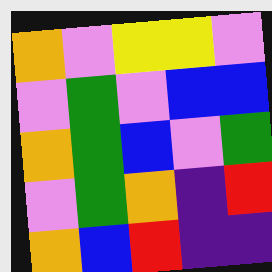[["orange", "violet", "yellow", "yellow", "violet"], ["violet", "green", "violet", "blue", "blue"], ["orange", "green", "blue", "violet", "green"], ["violet", "green", "orange", "indigo", "red"], ["orange", "blue", "red", "indigo", "indigo"]]